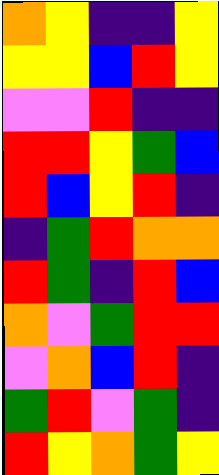[["orange", "yellow", "indigo", "indigo", "yellow"], ["yellow", "yellow", "blue", "red", "yellow"], ["violet", "violet", "red", "indigo", "indigo"], ["red", "red", "yellow", "green", "blue"], ["red", "blue", "yellow", "red", "indigo"], ["indigo", "green", "red", "orange", "orange"], ["red", "green", "indigo", "red", "blue"], ["orange", "violet", "green", "red", "red"], ["violet", "orange", "blue", "red", "indigo"], ["green", "red", "violet", "green", "indigo"], ["red", "yellow", "orange", "green", "yellow"]]